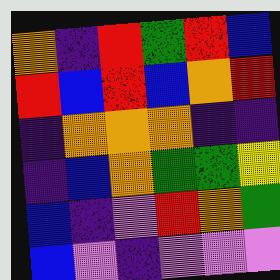[["orange", "indigo", "red", "green", "red", "blue"], ["red", "blue", "red", "blue", "orange", "red"], ["indigo", "orange", "orange", "orange", "indigo", "indigo"], ["indigo", "blue", "orange", "green", "green", "yellow"], ["blue", "indigo", "violet", "red", "orange", "green"], ["blue", "violet", "indigo", "violet", "violet", "violet"]]